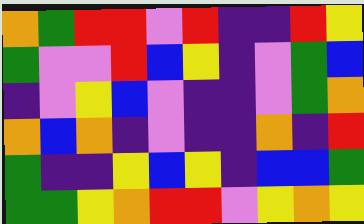[["orange", "green", "red", "red", "violet", "red", "indigo", "indigo", "red", "yellow"], ["green", "violet", "violet", "red", "blue", "yellow", "indigo", "violet", "green", "blue"], ["indigo", "violet", "yellow", "blue", "violet", "indigo", "indigo", "violet", "green", "orange"], ["orange", "blue", "orange", "indigo", "violet", "indigo", "indigo", "orange", "indigo", "red"], ["green", "indigo", "indigo", "yellow", "blue", "yellow", "indigo", "blue", "blue", "green"], ["green", "green", "yellow", "orange", "red", "red", "violet", "yellow", "orange", "yellow"]]